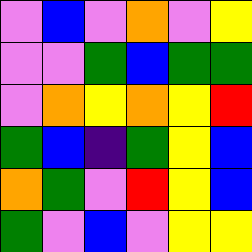[["violet", "blue", "violet", "orange", "violet", "yellow"], ["violet", "violet", "green", "blue", "green", "green"], ["violet", "orange", "yellow", "orange", "yellow", "red"], ["green", "blue", "indigo", "green", "yellow", "blue"], ["orange", "green", "violet", "red", "yellow", "blue"], ["green", "violet", "blue", "violet", "yellow", "yellow"]]